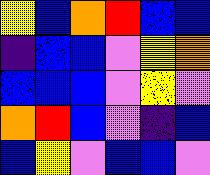[["yellow", "blue", "orange", "red", "blue", "blue"], ["indigo", "blue", "blue", "violet", "yellow", "orange"], ["blue", "blue", "blue", "violet", "yellow", "violet"], ["orange", "red", "blue", "violet", "indigo", "blue"], ["blue", "yellow", "violet", "blue", "blue", "violet"]]